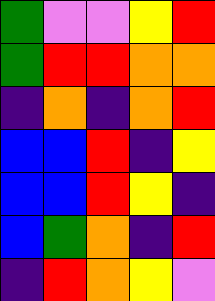[["green", "violet", "violet", "yellow", "red"], ["green", "red", "red", "orange", "orange"], ["indigo", "orange", "indigo", "orange", "red"], ["blue", "blue", "red", "indigo", "yellow"], ["blue", "blue", "red", "yellow", "indigo"], ["blue", "green", "orange", "indigo", "red"], ["indigo", "red", "orange", "yellow", "violet"]]